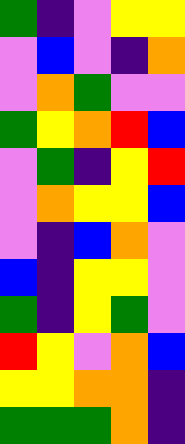[["green", "indigo", "violet", "yellow", "yellow"], ["violet", "blue", "violet", "indigo", "orange"], ["violet", "orange", "green", "violet", "violet"], ["green", "yellow", "orange", "red", "blue"], ["violet", "green", "indigo", "yellow", "red"], ["violet", "orange", "yellow", "yellow", "blue"], ["violet", "indigo", "blue", "orange", "violet"], ["blue", "indigo", "yellow", "yellow", "violet"], ["green", "indigo", "yellow", "green", "violet"], ["red", "yellow", "violet", "orange", "blue"], ["yellow", "yellow", "orange", "orange", "indigo"], ["green", "green", "green", "orange", "indigo"]]